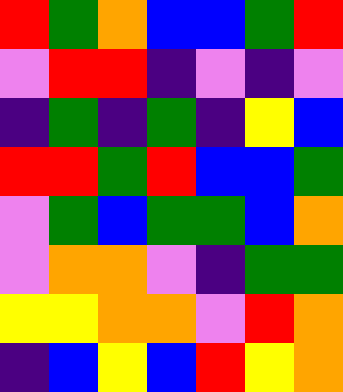[["red", "green", "orange", "blue", "blue", "green", "red"], ["violet", "red", "red", "indigo", "violet", "indigo", "violet"], ["indigo", "green", "indigo", "green", "indigo", "yellow", "blue"], ["red", "red", "green", "red", "blue", "blue", "green"], ["violet", "green", "blue", "green", "green", "blue", "orange"], ["violet", "orange", "orange", "violet", "indigo", "green", "green"], ["yellow", "yellow", "orange", "orange", "violet", "red", "orange"], ["indigo", "blue", "yellow", "blue", "red", "yellow", "orange"]]